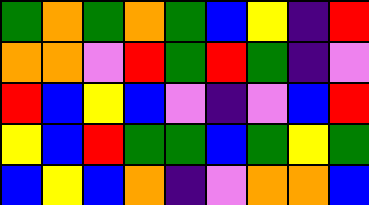[["green", "orange", "green", "orange", "green", "blue", "yellow", "indigo", "red"], ["orange", "orange", "violet", "red", "green", "red", "green", "indigo", "violet"], ["red", "blue", "yellow", "blue", "violet", "indigo", "violet", "blue", "red"], ["yellow", "blue", "red", "green", "green", "blue", "green", "yellow", "green"], ["blue", "yellow", "blue", "orange", "indigo", "violet", "orange", "orange", "blue"]]